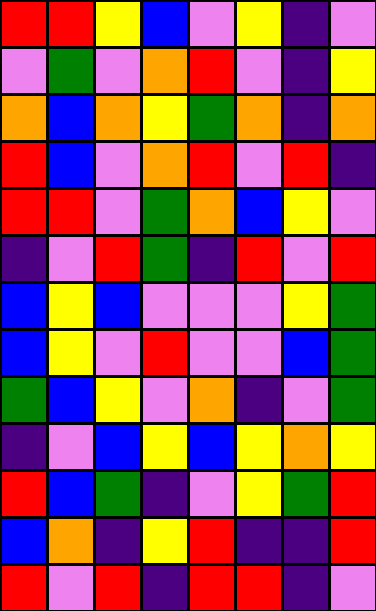[["red", "red", "yellow", "blue", "violet", "yellow", "indigo", "violet"], ["violet", "green", "violet", "orange", "red", "violet", "indigo", "yellow"], ["orange", "blue", "orange", "yellow", "green", "orange", "indigo", "orange"], ["red", "blue", "violet", "orange", "red", "violet", "red", "indigo"], ["red", "red", "violet", "green", "orange", "blue", "yellow", "violet"], ["indigo", "violet", "red", "green", "indigo", "red", "violet", "red"], ["blue", "yellow", "blue", "violet", "violet", "violet", "yellow", "green"], ["blue", "yellow", "violet", "red", "violet", "violet", "blue", "green"], ["green", "blue", "yellow", "violet", "orange", "indigo", "violet", "green"], ["indigo", "violet", "blue", "yellow", "blue", "yellow", "orange", "yellow"], ["red", "blue", "green", "indigo", "violet", "yellow", "green", "red"], ["blue", "orange", "indigo", "yellow", "red", "indigo", "indigo", "red"], ["red", "violet", "red", "indigo", "red", "red", "indigo", "violet"]]